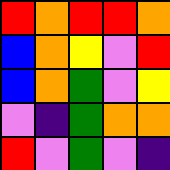[["red", "orange", "red", "red", "orange"], ["blue", "orange", "yellow", "violet", "red"], ["blue", "orange", "green", "violet", "yellow"], ["violet", "indigo", "green", "orange", "orange"], ["red", "violet", "green", "violet", "indigo"]]